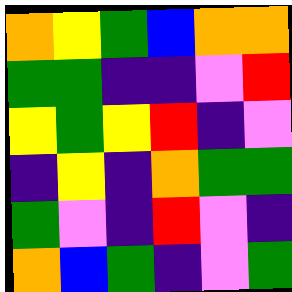[["orange", "yellow", "green", "blue", "orange", "orange"], ["green", "green", "indigo", "indigo", "violet", "red"], ["yellow", "green", "yellow", "red", "indigo", "violet"], ["indigo", "yellow", "indigo", "orange", "green", "green"], ["green", "violet", "indigo", "red", "violet", "indigo"], ["orange", "blue", "green", "indigo", "violet", "green"]]